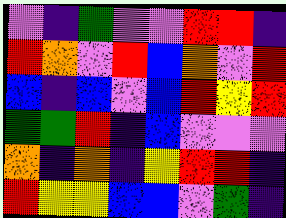[["violet", "indigo", "green", "violet", "violet", "red", "red", "indigo"], ["red", "orange", "violet", "red", "blue", "orange", "violet", "red"], ["blue", "indigo", "blue", "violet", "blue", "red", "yellow", "red"], ["green", "green", "red", "indigo", "blue", "violet", "violet", "violet"], ["orange", "indigo", "orange", "indigo", "yellow", "red", "red", "indigo"], ["red", "yellow", "yellow", "blue", "blue", "violet", "green", "indigo"]]